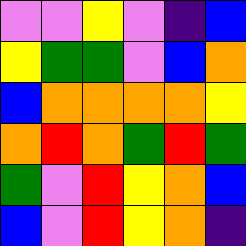[["violet", "violet", "yellow", "violet", "indigo", "blue"], ["yellow", "green", "green", "violet", "blue", "orange"], ["blue", "orange", "orange", "orange", "orange", "yellow"], ["orange", "red", "orange", "green", "red", "green"], ["green", "violet", "red", "yellow", "orange", "blue"], ["blue", "violet", "red", "yellow", "orange", "indigo"]]